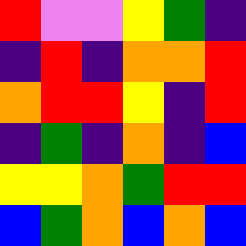[["red", "violet", "violet", "yellow", "green", "indigo"], ["indigo", "red", "indigo", "orange", "orange", "red"], ["orange", "red", "red", "yellow", "indigo", "red"], ["indigo", "green", "indigo", "orange", "indigo", "blue"], ["yellow", "yellow", "orange", "green", "red", "red"], ["blue", "green", "orange", "blue", "orange", "blue"]]